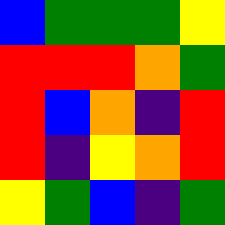[["blue", "green", "green", "green", "yellow"], ["red", "red", "red", "orange", "green"], ["red", "blue", "orange", "indigo", "red"], ["red", "indigo", "yellow", "orange", "red"], ["yellow", "green", "blue", "indigo", "green"]]